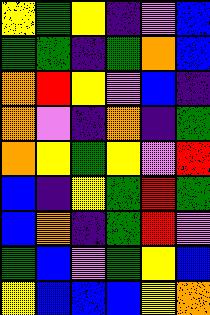[["yellow", "green", "yellow", "indigo", "violet", "blue"], ["green", "green", "indigo", "green", "orange", "blue"], ["orange", "red", "yellow", "violet", "blue", "indigo"], ["orange", "violet", "indigo", "orange", "indigo", "green"], ["orange", "yellow", "green", "yellow", "violet", "red"], ["blue", "indigo", "yellow", "green", "red", "green"], ["blue", "orange", "indigo", "green", "red", "violet"], ["green", "blue", "violet", "green", "yellow", "blue"], ["yellow", "blue", "blue", "blue", "yellow", "orange"]]